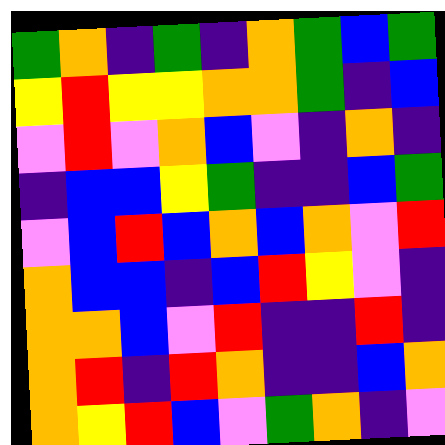[["green", "orange", "indigo", "green", "indigo", "orange", "green", "blue", "green"], ["yellow", "red", "yellow", "yellow", "orange", "orange", "green", "indigo", "blue"], ["violet", "red", "violet", "orange", "blue", "violet", "indigo", "orange", "indigo"], ["indigo", "blue", "blue", "yellow", "green", "indigo", "indigo", "blue", "green"], ["violet", "blue", "red", "blue", "orange", "blue", "orange", "violet", "red"], ["orange", "blue", "blue", "indigo", "blue", "red", "yellow", "violet", "indigo"], ["orange", "orange", "blue", "violet", "red", "indigo", "indigo", "red", "indigo"], ["orange", "red", "indigo", "red", "orange", "indigo", "indigo", "blue", "orange"], ["orange", "yellow", "red", "blue", "violet", "green", "orange", "indigo", "violet"]]